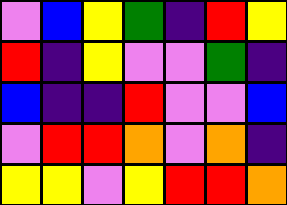[["violet", "blue", "yellow", "green", "indigo", "red", "yellow"], ["red", "indigo", "yellow", "violet", "violet", "green", "indigo"], ["blue", "indigo", "indigo", "red", "violet", "violet", "blue"], ["violet", "red", "red", "orange", "violet", "orange", "indigo"], ["yellow", "yellow", "violet", "yellow", "red", "red", "orange"]]